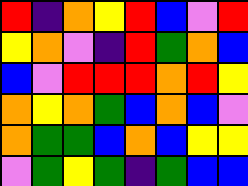[["red", "indigo", "orange", "yellow", "red", "blue", "violet", "red"], ["yellow", "orange", "violet", "indigo", "red", "green", "orange", "blue"], ["blue", "violet", "red", "red", "red", "orange", "red", "yellow"], ["orange", "yellow", "orange", "green", "blue", "orange", "blue", "violet"], ["orange", "green", "green", "blue", "orange", "blue", "yellow", "yellow"], ["violet", "green", "yellow", "green", "indigo", "green", "blue", "blue"]]